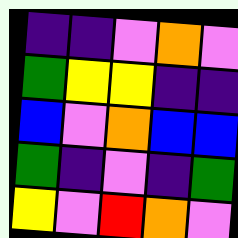[["indigo", "indigo", "violet", "orange", "violet"], ["green", "yellow", "yellow", "indigo", "indigo"], ["blue", "violet", "orange", "blue", "blue"], ["green", "indigo", "violet", "indigo", "green"], ["yellow", "violet", "red", "orange", "violet"]]